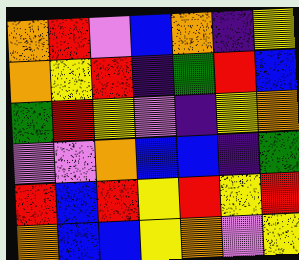[["orange", "red", "violet", "blue", "orange", "indigo", "yellow"], ["orange", "yellow", "red", "indigo", "green", "red", "blue"], ["green", "red", "yellow", "violet", "indigo", "yellow", "orange"], ["violet", "violet", "orange", "blue", "blue", "indigo", "green"], ["red", "blue", "red", "yellow", "red", "yellow", "red"], ["orange", "blue", "blue", "yellow", "orange", "violet", "yellow"]]